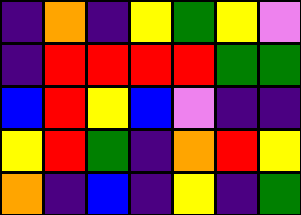[["indigo", "orange", "indigo", "yellow", "green", "yellow", "violet"], ["indigo", "red", "red", "red", "red", "green", "green"], ["blue", "red", "yellow", "blue", "violet", "indigo", "indigo"], ["yellow", "red", "green", "indigo", "orange", "red", "yellow"], ["orange", "indigo", "blue", "indigo", "yellow", "indigo", "green"]]